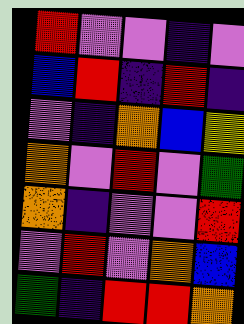[["red", "violet", "violet", "indigo", "violet"], ["blue", "red", "indigo", "red", "indigo"], ["violet", "indigo", "orange", "blue", "yellow"], ["orange", "violet", "red", "violet", "green"], ["orange", "indigo", "violet", "violet", "red"], ["violet", "red", "violet", "orange", "blue"], ["green", "indigo", "red", "red", "orange"]]